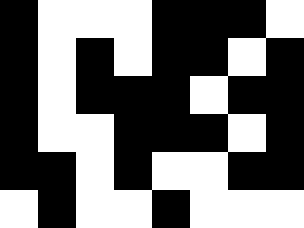[["black", "white", "white", "white", "black", "black", "black", "white"], ["black", "white", "black", "white", "black", "black", "white", "black"], ["black", "white", "black", "black", "black", "white", "black", "black"], ["black", "white", "white", "black", "black", "black", "white", "black"], ["black", "black", "white", "black", "white", "white", "black", "black"], ["white", "black", "white", "white", "black", "white", "white", "white"]]